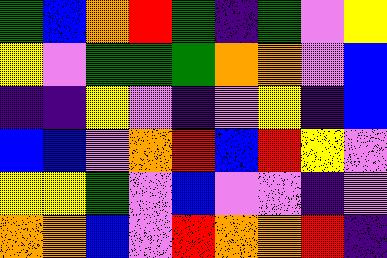[["green", "blue", "orange", "red", "green", "indigo", "green", "violet", "yellow"], ["yellow", "violet", "green", "green", "green", "orange", "orange", "violet", "blue"], ["indigo", "indigo", "yellow", "violet", "indigo", "violet", "yellow", "indigo", "blue"], ["blue", "blue", "violet", "orange", "red", "blue", "red", "yellow", "violet"], ["yellow", "yellow", "green", "violet", "blue", "violet", "violet", "indigo", "violet"], ["orange", "orange", "blue", "violet", "red", "orange", "orange", "red", "indigo"]]